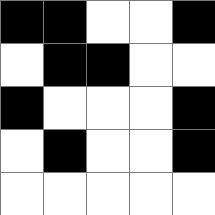[["black", "black", "white", "white", "black"], ["white", "black", "black", "white", "white"], ["black", "white", "white", "white", "black"], ["white", "black", "white", "white", "black"], ["white", "white", "white", "white", "white"]]